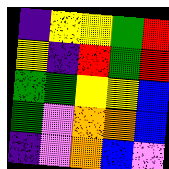[["indigo", "yellow", "yellow", "green", "red"], ["yellow", "indigo", "red", "green", "red"], ["green", "green", "yellow", "yellow", "blue"], ["green", "violet", "orange", "orange", "blue"], ["indigo", "violet", "orange", "blue", "violet"]]